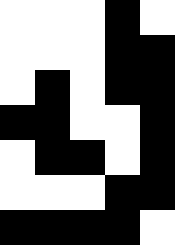[["white", "white", "white", "black", "white"], ["white", "white", "white", "black", "black"], ["white", "black", "white", "black", "black"], ["black", "black", "white", "white", "black"], ["white", "black", "black", "white", "black"], ["white", "white", "white", "black", "black"], ["black", "black", "black", "black", "white"]]